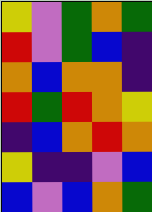[["yellow", "violet", "green", "orange", "green"], ["red", "violet", "green", "blue", "indigo"], ["orange", "blue", "orange", "orange", "indigo"], ["red", "green", "red", "orange", "yellow"], ["indigo", "blue", "orange", "red", "orange"], ["yellow", "indigo", "indigo", "violet", "blue"], ["blue", "violet", "blue", "orange", "green"]]